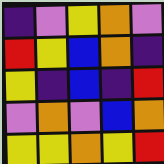[["indigo", "violet", "yellow", "orange", "violet"], ["red", "yellow", "blue", "orange", "indigo"], ["yellow", "indigo", "blue", "indigo", "red"], ["violet", "orange", "violet", "blue", "orange"], ["yellow", "yellow", "orange", "yellow", "red"]]